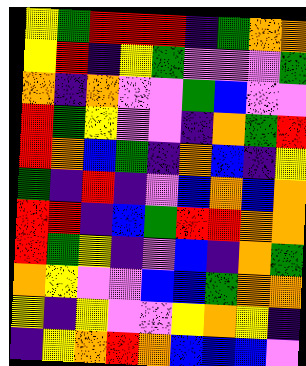[["yellow", "green", "red", "red", "red", "indigo", "green", "orange", "orange"], ["yellow", "red", "indigo", "yellow", "green", "violet", "violet", "violet", "green"], ["orange", "indigo", "orange", "violet", "violet", "green", "blue", "violet", "violet"], ["red", "green", "yellow", "violet", "violet", "indigo", "orange", "green", "red"], ["red", "orange", "blue", "green", "indigo", "orange", "blue", "indigo", "yellow"], ["green", "indigo", "red", "indigo", "violet", "blue", "orange", "blue", "orange"], ["red", "red", "indigo", "blue", "green", "red", "red", "orange", "orange"], ["red", "green", "yellow", "indigo", "violet", "blue", "indigo", "orange", "green"], ["orange", "yellow", "violet", "violet", "blue", "blue", "green", "orange", "orange"], ["yellow", "indigo", "yellow", "violet", "violet", "yellow", "orange", "yellow", "indigo"], ["indigo", "yellow", "orange", "red", "orange", "blue", "blue", "blue", "violet"]]